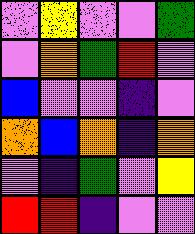[["violet", "yellow", "violet", "violet", "green"], ["violet", "orange", "green", "red", "violet"], ["blue", "violet", "violet", "indigo", "violet"], ["orange", "blue", "orange", "indigo", "orange"], ["violet", "indigo", "green", "violet", "yellow"], ["red", "red", "indigo", "violet", "violet"]]